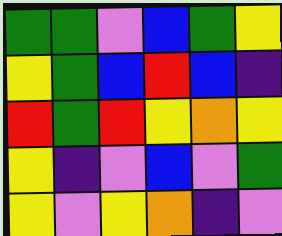[["green", "green", "violet", "blue", "green", "yellow"], ["yellow", "green", "blue", "red", "blue", "indigo"], ["red", "green", "red", "yellow", "orange", "yellow"], ["yellow", "indigo", "violet", "blue", "violet", "green"], ["yellow", "violet", "yellow", "orange", "indigo", "violet"]]